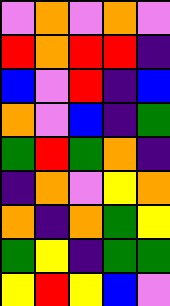[["violet", "orange", "violet", "orange", "violet"], ["red", "orange", "red", "red", "indigo"], ["blue", "violet", "red", "indigo", "blue"], ["orange", "violet", "blue", "indigo", "green"], ["green", "red", "green", "orange", "indigo"], ["indigo", "orange", "violet", "yellow", "orange"], ["orange", "indigo", "orange", "green", "yellow"], ["green", "yellow", "indigo", "green", "green"], ["yellow", "red", "yellow", "blue", "violet"]]